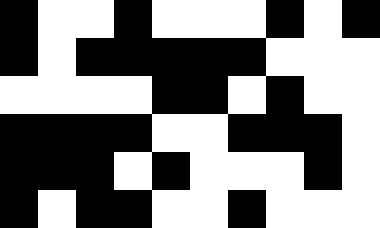[["black", "white", "white", "black", "white", "white", "white", "black", "white", "black"], ["black", "white", "black", "black", "black", "black", "black", "white", "white", "white"], ["white", "white", "white", "white", "black", "black", "white", "black", "white", "white"], ["black", "black", "black", "black", "white", "white", "black", "black", "black", "white"], ["black", "black", "black", "white", "black", "white", "white", "white", "black", "white"], ["black", "white", "black", "black", "white", "white", "black", "white", "white", "white"]]